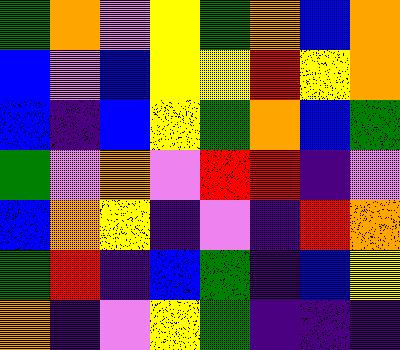[["green", "orange", "violet", "yellow", "green", "orange", "blue", "orange"], ["blue", "violet", "blue", "yellow", "yellow", "red", "yellow", "orange"], ["blue", "indigo", "blue", "yellow", "green", "orange", "blue", "green"], ["green", "violet", "orange", "violet", "red", "red", "indigo", "violet"], ["blue", "orange", "yellow", "indigo", "violet", "indigo", "red", "orange"], ["green", "red", "indigo", "blue", "green", "indigo", "blue", "yellow"], ["orange", "indigo", "violet", "yellow", "green", "indigo", "indigo", "indigo"]]